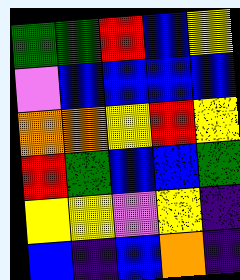[["green", "green", "red", "blue", "yellow"], ["violet", "blue", "blue", "blue", "blue"], ["orange", "orange", "yellow", "red", "yellow"], ["red", "green", "blue", "blue", "green"], ["yellow", "yellow", "violet", "yellow", "indigo"], ["blue", "indigo", "blue", "orange", "indigo"]]